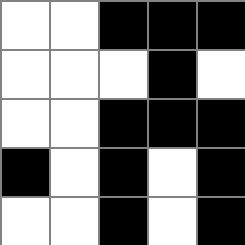[["white", "white", "black", "black", "black"], ["white", "white", "white", "black", "white"], ["white", "white", "black", "black", "black"], ["black", "white", "black", "white", "black"], ["white", "white", "black", "white", "black"]]